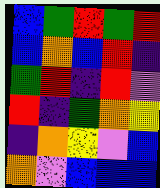[["blue", "green", "red", "green", "red"], ["blue", "orange", "blue", "red", "indigo"], ["green", "red", "indigo", "red", "violet"], ["red", "indigo", "green", "orange", "yellow"], ["indigo", "orange", "yellow", "violet", "blue"], ["orange", "violet", "blue", "blue", "blue"]]